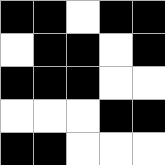[["black", "black", "white", "black", "black"], ["white", "black", "black", "white", "black"], ["black", "black", "black", "white", "white"], ["white", "white", "white", "black", "black"], ["black", "black", "white", "white", "white"]]